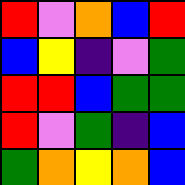[["red", "violet", "orange", "blue", "red"], ["blue", "yellow", "indigo", "violet", "green"], ["red", "red", "blue", "green", "green"], ["red", "violet", "green", "indigo", "blue"], ["green", "orange", "yellow", "orange", "blue"]]